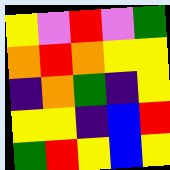[["yellow", "violet", "red", "violet", "green"], ["orange", "red", "orange", "yellow", "yellow"], ["indigo", "orange", "green", "indigo", "yellow"], ["yellow", "yellow", "indigo", "blue", "red"], ["green", "red", "yellow", "blue", "yellow"]]